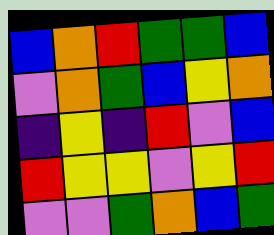[["blue", "orange", "red", "green", "green", "blue"], ["violet", "orange", "green", "blue", "yellow", "orange"], ["indigo", "yellow", "indigo", "red", "violet", "blue"], ["red", "yellow", "yellow", "violet", "yellow", "red"], ["violet", "violet", "green", "orange", "blue", "green"]]